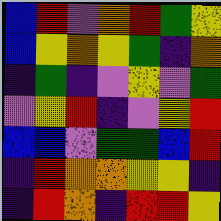[["blue", "red", "violet", "orange", "red", "green", "yellow"], ["blue", "yellow", "orange", "yellow", "green", "indigo", "orange"], ["indigo", "green", "indigo", "violet", "yellow", "violet", "green"], ["violet", "yellow", "red", "indigo", "violet", "yellow", "red"], ["blue", "blue", "violet", "green", "green", "blue", "red"], ["indigo", "red", "orange", "orange", "yellow", "yellow", "indigo"], ["indigo", "red", "orange", "indigo", "red", "red", "yellow"]]